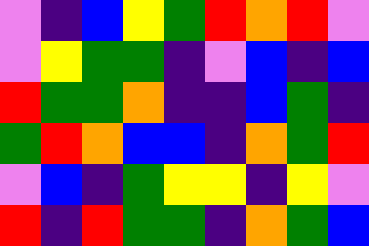[["violet", "indigo", "blue", "yellow", "green", "red", "orange", "red", "violet"], ["violet", "yellow", "green", "green", "indigo", "violet", "blue", "indigo", "blue"], ["red", "green", "green", "orange", "indigo", "indigo", "blue", "green", "indigo"], ["green", "red", "orange", "blue", "blue", "indigo", "orange", "green", "red"], ["violet", "blue", "indigo", "green", "yellow", "yellow", "indigo", "yellow", "violet"], ["red", "indigo", "red", "green", "green", "indigo", "orange", "green", "blue"]]